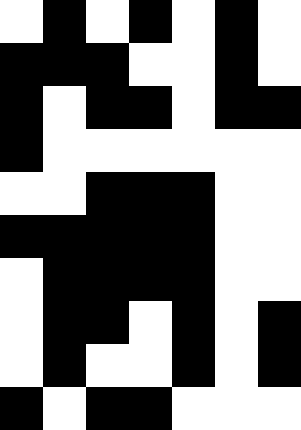[["white", "black", "white", "black", "white", "black", "white"], ["black", "black", "black", "white", "white", "black", "white"], ["black", "white", "black", "black", "white", "black", "black"], ["black", "white", "white", "white", "white", "white", "white"], ["white", "white", "black", "black", "black", "white", "white"], ["black", "black", "black", "black", "black", "white", "white"], ["white", "black", "black", "black", "black", "white", "white"], ["white", "black", "black", "white", "black", "white", "black"], ["white", "black", "white", "white", "black", "white", "black"], ["black", "white", "black", "black", "white", "white", "white"]]